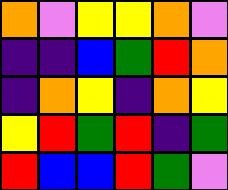[["orange", "violet", "yellow", "yellow", "orange", "violet"], ["indigo", "indigo", "blue", "green", "red", "orange"], ["indigo", "orange", "yellow", "indigo", "orange", "yellow"], ["yellow", "red", "green", "red", "indigo", "green"], ["red", "blue", "blue", "red", "green", "violet"]]